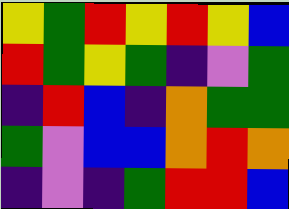[["yellow", "green", "red", "yellow", "red", "yellow", "blue"], ["red", "green", "yellow", "green", "indigo", "violet", "green"], ["indigo", "red", "blue", "indigo", "orange", "green", "green"], ["green", "violet", "blue", "blue", "orange", "red", "orange"], ["indigo", "violet", "indigo", "green", "red", "red", "blue"]]